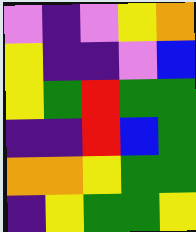[["violet", "indigo", "violet", "yellow", "orange"], ["yellow", "indigo", "indigo", "violet", "blue"], ["yellow", "green", "red", "green", "green"], ["indigo", "indigo", "red", "blue", "green"], ["orange", "orange", "yellow", "green", "green"], ["indigo", "yellow", "green", "green", "yellow"]]